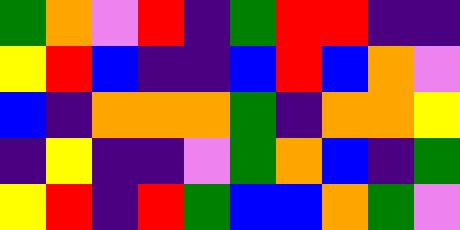[["green", "orange", "violet", "red", "indigo", "green", "red", "red", "indigo", "indigo"], ["yellow", "red", "blue", "indigo", "indigo", "blue", "red", "blue", "orange", "violet"], ["blue", "indigo", "orange", "orange", "orange", "green", "indigo", "orange", "orange", "yellow"], ["indigo", "yellow", "indigo", "indigo", "violet", "green", "orange", "blue", "indigo", "green"], ["yellow", "red", "indigo", "red", "green", "blue", "blue", "orange", "green", "violet"]]